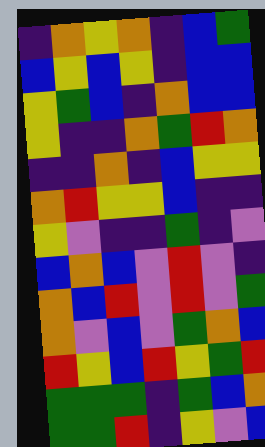[["indigo", "orange", "yellow", "orange", "indigo", "blue", "green"], ["blue", "yellow", "blue", "yellow", "indigo", "blue", "blue"], ["yellow", "green", "blue", "indigo", "orange", "blue", "blue"], ["yellow", "indigo", "indigo", "orange", "green", "red", "orange"], ["indigo", "indigo", "orange", "indigo", "blue", "yellow", "yellow"], ["orange", "red", "yellow", "yellow", "blue", "indigo", "indigo"], ["yellow", "violet", "indigo", "indigo", "green", "indigo", "violet"], ["blue", "orange", "blue", "violet", "red", "violet", "indigo"], ["orange", "blue", "red", "violet", "red", "violet", "green"], ["orange", "violet", "blue", "violet", "green", "orange", "blue"], ["red", "yellow", "blue", "red", "yellow", "green", "red"], ["green", "green", "green", "indigo", "green", "blue", "orange"], ["green", "green", "red", "indigo", "yellow", "violet", "blue"]]